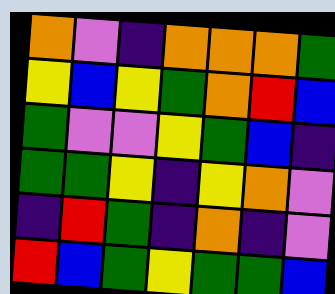[["orange", "violet", "indigo", "orange", "orange", "orange", "green"], ["yellow", "blue", "yellow", "green", "orange", "red", "blue"], ["green", "violet", "violet", "yellow", "green", "blue", "indigo"], ["green", "green", "yellow", "indigo", "yellow", "orange", "violet"], ["indigo", "red", "green", "indigo", "orange", "indigo", "violet"], ["red", "blue", "green", "yellow", "green", "green", "blue"]]